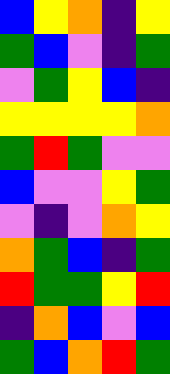[["blue", "yellow", "orange", "indigo", "yellow"], ["green", "blue", "violet", "indigo", "green"], ["violet", "green", "yellow", "blue", "indigo"], ["yellow", "yellow", "yellow", "yellow", "orange"], ["green", "red", "green", "violet", "violet"], ["blue", "violet", "violet", "yellow", "green"], ["violet", "indigo", "violet", "orange", "yellow"], ["orange", "green", "blue", "indigo", "green"], ["red", "green", "green", "yellow", "red"], ["indigo", "orange", "blue", "violet", "blue"], ["green", "blue", "orange", "red", "green"]]